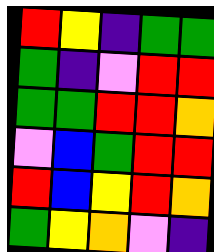[["red", "yellow", "indigo", "green", "green"], ["green", "indigo", "violet", "red", "red"], ["green", "green", "red", "red", "orange"], ["violet", "blue", "green", "red", "red"], ["red", "blue", "yellow", "red", "orange"], ["green", "yellow", "orange", "violet", "indigo"]]